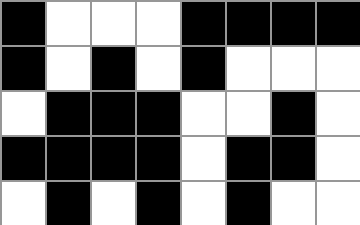[["black", "white", "white", "white", "black", "black", "black", "black"], ["black", "white", "black", "white", "black", "white", "white", "white"], ["white", "black", "black", "black", "white", "white", "black", "white"], ["black", "black", "black", "black", "white", "black", "black", "white"], ["white", "black", "white", "black", "white", "black", "white", "white"]]